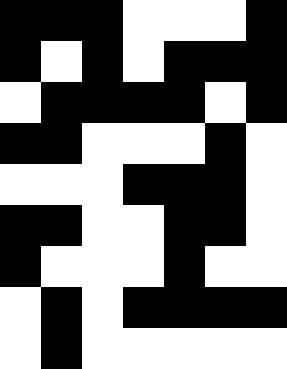[["black", "black", "black", "white", "white", "white", "black"], ["black", "white", "black", "white", "black", "black", "black"], ["white", "black", "black", "black", "black", "white", "black"], ["black", "black", "white", "white", "white", "black", "white"], ["white", "white", "white", "black", "black", "black", "white"], ["black", "black", "white", "white", "black", "black", "white"], ["black", "white", "white", "white", "black", "white", "white"], ["white", "black", "white", "black", "black", "black", "black"], ["white", "black", "white", "white", "white", "white", "white"]]